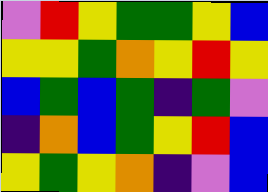[["violet", "red", "yellow", "green", "green", "yellow", "blue"], ["yellow", "yellow", "green", "orange", "yellow", "red", "yellow"], ["blue", "green", "blue", "green", "indigo", "green", "violet"], ["indigo", "orange", "blue", "green", "yellow", "red", "blue"], ["yellow", "green", "yellow", "orange", "indigo", "violet", "blue"]]